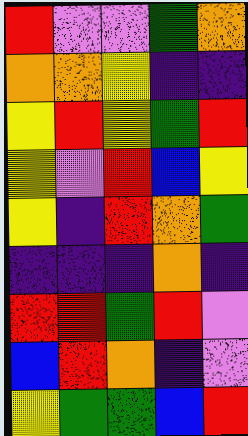[["red", "violet", "violet", "green", "orange"], ["orange", "orange", "yellow", "indigo", "indigo"], ["yellow", "red", "yellow", "green", "red"], ["yellow", "violet", "red", "blue", "yellow"], ["yellow", "indigo", "red", "orange", "green"], ["indigo", "indigo", "indigo", "orange", "indigo"], ["red", "red", "green", "red", "violet"], ["blue", "red", "orange", "indigo", "violet"], ["yellow", "green", "green", "blue", "red"]]